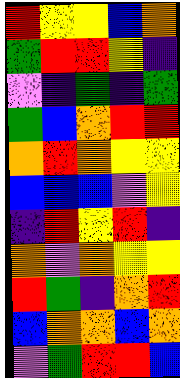[["red", "yellow", "yellow", "blue", "orange"], ["green", "red", "red", "yellow", "indigo"], ["violet", "indigo", "green", "indigo", "green"], ["green", "blue", "orange", "red", "red"], ["orange", "red", "orange", "yellow", "yellow"], ["blue", "blue", "blue", "violet", "yellow"], ["indigo", "red", "yellow", "red", "indigo"], ["orange", "violet", "orange", "yellow", "yellow"], ["red", "green", "indigo", "orange", "red"], ["blue", "orange", "orange", "blue", "orange"], ["violet", "green", "red", "red", "blue"]]